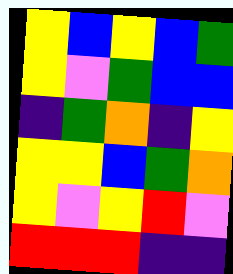[["yellow", "blue", "yellow", "blue", "green"], ["yellow", "violet", "green", "blue", "blue"], ["indigo", "green", "orange", "indigo", "yellow"], ["yellow", "yellow", "blue", "green", "orange"], ["yellow", "violet", "yellow", "red", "violet"], ["red", "red", "red", "indigo", "indigo"]]